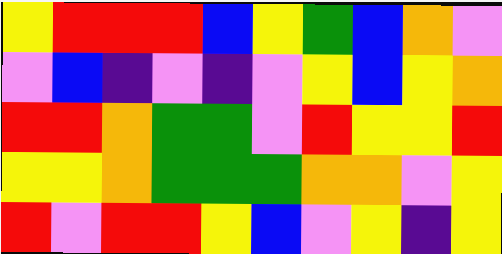[["yellow", "red", "red", "red", "blue", "yellow", "green", "blue", "orange", "violet"], ["violet", "blue", "indigo", "violet", "indigo", "violet", "yellow", "blue", "yellow", "orange"], ["red", "red", "orange", "green", "green", "violet", "red", "yellow", "yellow", "red"], ["yellow", "yellow", "orange", "green", "green", "green", "orange", "orange", "violet", "yellow"], ["red", "violet", "red", "red", "yellow", "blue", "violet", "yellow", "indigo", "yellow"]]